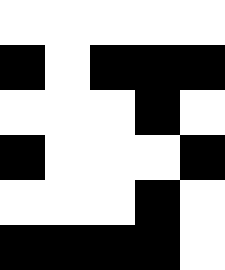[["white", "white", "white", "white", "white"], ["black", "white", "black", "black", "black"], ["white", "white", "white", "black", "white"], ["black", "white", "white", "white", "black"], ["white", "white", "white", "black", "white"], ["black", "black", "black", "black", "white"]]